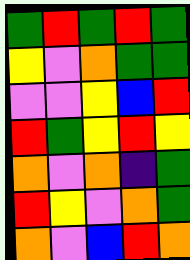[["green", "red", "green", "red", "green"], ["yellow", "violet", "orange", "green", "green"], ["violet", "violet", "yellow", "blue", "red"], ["red", "green", "yellow", "red", "yellow"], ["orange", "violet", "orange", "indigo", "green"], ["red", "yellow", "violet", "orange", "green"], ["orange", "violet", "blue", "red", "orange"]]